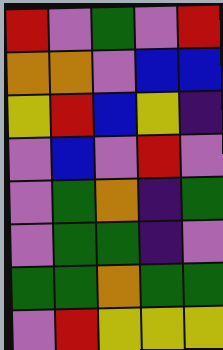[["red", "violet", "green", "violet", "red"], ["orange", "orange", "violet", "blue", "blue"], ["yellow", "red", "blue", "yellow", "indigo"], ["violet", "blue", "violet", "red", "violet"], ["violet", "green", "orange", "indigo", "green"], ["violet", "green", "green", "indigo", "violet"], ["green", "green", "orange", "green", "green"], ["violet", "red", "yellow", "yellow", "yellow"]]